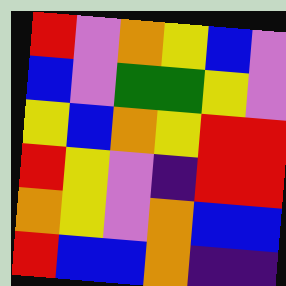[["red", "violet", "orange", "yellow", "blue", "violet"], ["blue", "violet", "green", "green", "yellow", "violet"], ["yellow", "blue", "orange", "yellow", "red", "red"], ["red", "yellow", "violet", "indigo", "red", "red"], ["orange", "yellow", "violet", "orange", "blue", "blue"], ["red", "blue", "blue", "orange", "indigo", "indigo"]]